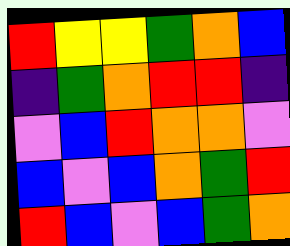[["red", "yellow", "yellow", "green", "orange", "blue"], ["indigo", "green", "orange", "red", "red", "indigo"], ["violet", "blue", "red", "orange", "orange", "violet"], ["blue", "violet", "blue", "orange", "green", "red"], ["red", "blue", "violet", "blue", "green", "orange"]]